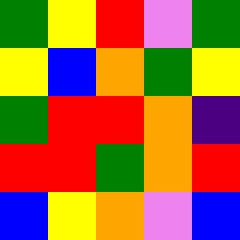[["green", "yellow", "red", "violet", "green"], ["yellow", "blue", "orange", "green", "yellow"], ["green", "red", "red", "orange", "indigo"], ["red", "red", "green", "orange", "red"], ["blue", "yellow", "orange", "violet", "blue"]]